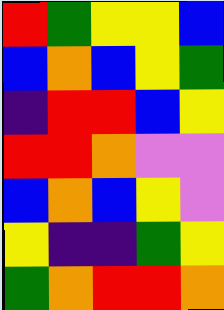[["red", "green", "yellow", "yellow", "blue"], ["blue", "orange", "blue", "yellow", "green"], ["indigo", "red", "red", "blue", "yellow"], ["red", "red", "orange", "violet", "violet"], ["blue", "orange", "blue", "yellow", "violet"], ["yellow", "indigo", "indigo", "green", "yellow"], ["green", "orange", "red", "red", "orange"]]